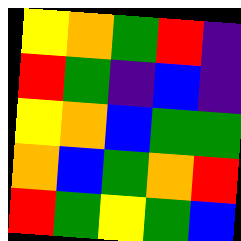[["yellow", "orange", "green", "red", "indigo"], ["red", "green", "indigo", "blue", "indigo"], ["yellow", "orange", "blue", "green", "green"], ["orange", "blue", "green", "orange", "red"], ["red", "green", "yellow", "green", "blue"]]